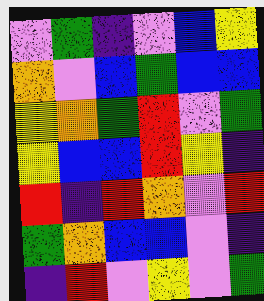[["violet", "green", "indigo", "violet", "blue", "yellow"], ["orange", "violet", "blue", "green", "blue", "blue"], ["yellow", "orange", "green", "red", "violet", "green"], ["yellow", "blue", "blue", "red", "yellow", "indigo"], ["red", "indigo", "red", "orange", "violet", "red"], ["green", "orange", "blue", "blue", "violet", "indigo"], ["indigo", "red", "violet", "yellow", "violet", "green"]]